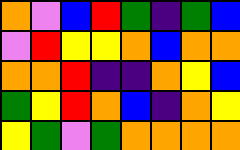[["orange", "violet", "blue", "red", "green", "indigo", "green", "blue"], ["violet", "red", "yellow", "yellow", "orange", "blue", "orange", "orange"], ["orange", "orange", "red", "indigo", "indigo", "orange", "yellow", "blue"], ["green", "yellow", "red", "orange", "blue", "indigo", "orange", "yellow"], ["yellow", "green", "violet", "green", "orange", "orange", "orange", "orange"]]